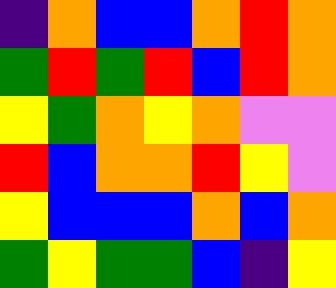[["indigo", "orange", "blue", "blue", "orange", "red", "orange"], ["green", "red", "green", "red", "blue", "red", "orange"], ["yellow", "green", "orange", "yellow", "orange", "violet", "violet"], ["red", "blue", "orange", "orange", "red", "yellow", "violet"], ["yellow", "blue", "blue", "blue", "orange", "blue", "orange"], ["green", "yellow", "green", "green", "blue", "indigo", "yellow"]]